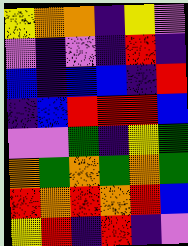[["yellow", "orange", "orange", "indigo", "yellow", "violet"], ["violet", "indigo", "violet", "indigo", "red", "indigo"], ["blue", "indigo", "blue", "blue", "indigo", "red"], ["indigo", "blue", "red", "red", "red", "blue"], ["violet", "violet", "green", "indigo", "yellow", "green"], ["orange", "green", "orange", "green", "orange", "green"], ["red", "orange", "red", "orange", "red", "blue"], ["yellow", "red", "indigo", "red", "indigo", "violet"]]